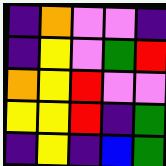[["indigo", "orange", "violet", "violet", "indigo"], ["indigo", "yellow", "violet", "green", "red"], ["orange", "yellow", "red", "violet", "violet"], ["yellow", "yellow", "red", "indigo", "green"], ["indigo", "yellow", "indigo", "blue", "green"]]